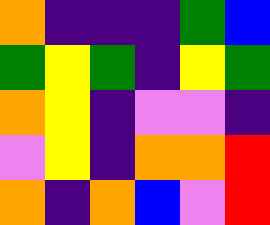[["orange", "indigo", "indigo", "indigo", "green", "blue"], ["green", "yellow", "green", "indigo", "yellow", "green"], ["orange", "yellow", "indigo", "violet", "violet", "indigo"], ["violet", "yellow", "indigo", "orange", "orange", "red"], ["orange", "indigo", "orange", "blue", "violet", "red"]]